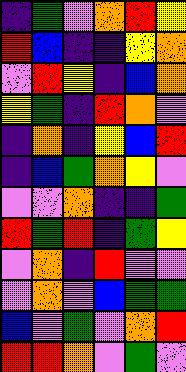[["indigo", "green", "violet", "orange", "red", "yellow"], ["red", "blue", "indigo", "indigo", "yellow", "orange"], ["violet", "red", "yellow", "indigo", "blue", "orange"], ["yellow", "green", "indigo", "red", "orange", "violet"], ["indigo", "orange", "indigo", "yellow", "blue", "red"], ["indigo", "blue", "green", "orange", "yellow", "violet"], ["violet", "violet", "orange", "indigo", "indigo", "green"], ["red", "green", "red", "indigo", "green", "yellow"], ["violet", "orange", "indigo", "red", "violet", "violet"], ["violet", "orange", "violet", "blue", "green", "green"], ["blue", "violet", "green", "violet", "orange", "red"], ["red", "red", "orange", "violet", "green", "violet"]]